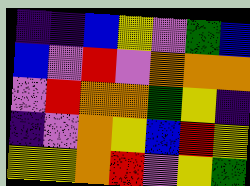[["indigo", "indigo", "blue", "yellow", "violet", "green", "blue"], ["blue", "violet", "red", "violet", "orange", "orange", "orange"], ["violet", "red", "orange", "orange", "green", "yellow", "indigo"], ["indigo", "violet", "orange", "yellow", "blue", "red", "yellow"], ["yellow", "yellow", "orange", "red", "violet", "yellow", "green"]]